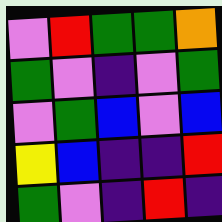[["violet", "red", "green", "green", "orange"], ["green", "violet", "indigo", "violet", "green"], ["violet", "green", "blue", "violet", "blue"], ["yellow", "blue", "indigo", "indigo", "red"], ["green", "violet", "indigo", "red", "indigo"]]